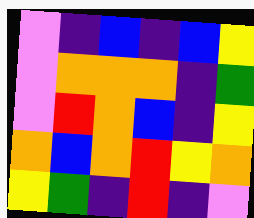[["violet", "indigo", "blue", "indigo", "blue", "yellow"], ["violet", "orange", "orange", "orange", "indigo", "green"], ["violet", "red", "orange", "blue", "indigo", "yellow"], ["orange", "blue", "orange", "red", "yellow", "orange"], ["yellow", "green", "indigo", "red", "indigo", "violet"]]